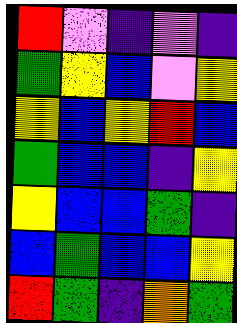[["red", "violet", "indigo", "violet", "indigo"], ["green", "yellow", "blue", "violet", "yellow"], ["yellow", "blue", "yellow", "red", "blue"], ["green", "blue", "blue", "indigo", "yellow"], ["yellow", "blue", "blue", "green", "indigo"], ["blue", "green", "blue", "blue", "yellow"], ["red", "green", "indigo", "orange", "green"]]